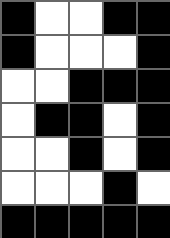[["black", "white", "white", "black", "black"], ["black", "white", "white", "white", "black"], ["white", "white", "black", "black", "black"], ["white", "black", "black", "white", "black"], ["white", "white", "black", "white", "black"], ["white", "white", "white", "black", "white"], ["black", "black", "black", "black", "black"]]